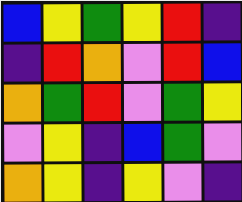[["blue", "yellow", "green", "yellow", "red", "indigo"], ["indigo", "red", "orange", "violet", "red", "blue"], ["orange", "green", "red", "violet", "green", "yellow"], ["violet", "yellow", "indigo", "blue", "green", "violet"], ["orange", "yellow", "indigo", "yellow", "violet", "indigo"]]